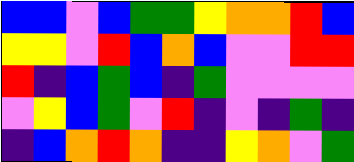[["blue", "blue", "violet", "blue", "green", "green", "yellow", "orange", "orange", "red", "blue"], ["yellow", "yellow", "violet", "red", "blue", "orange", "blue", "violet", "violet", "red", "red"], ["red", "indigo", "blue", "green", "blue", "indigo", "green", "violet", "violet", "violet", "violet"], ["violet", "yellow", "blue", "green", "violet", "red", "indigo", "violet", "indigo", "green", "indigo"], ["indigo", "blue", "orange", "red", "orange", "indigo", "indigo", "yellow", "orange", "violet", "green"]]